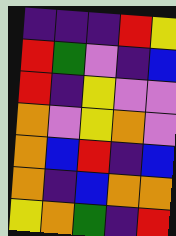[["indigo", "indigo", "indigo", "red", "yellow"], ["red", "green", "violet", "indigo", "blue"], ["red", "indigo", "yellow", "violet", "violet"], ["orange", "violet", "yellow", "orange", "violet"], ["orange", "blue", "red", "indigo", "blue"], ["orange", "indigo", "blue", "orange", "orange"], ["yellow", "orange", "green", "indigo", "red"]]